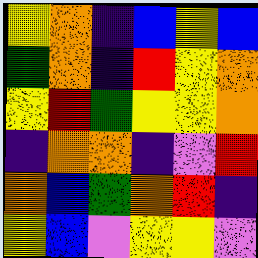[["yellow", "orange", "indigo", "blue", "yellow", "blue"], ["green", "orange", "indigo", "red", "yellow", "orange"], ["yellow", "red", "green", "yellow", "yellow", "orange"], ["indigo", "orange", "orange", "indigo", "violet", "red"], ["orange", "blue", "green", "orange", "red", "indigo"], ["yellow", "blue", "violet", "yellow", "yellow", "violet"]]